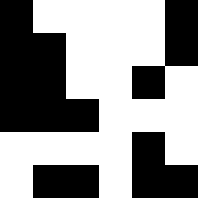[["black", "white", "white", "white", "white", "black"], ["black", "black", "white", "white", "white", "black"], ["black", "black", "white", "white", "black", "white"], ["black", "black", "black", "white", "white", "white"], ["white", "white", "white", "white", "black", "white"], ["white", "black", "black", "white", "black", "black"]]